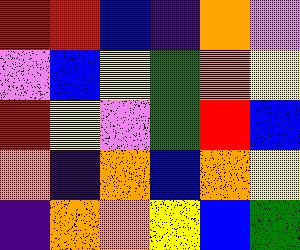[["red", "red", "blue", "indigo", "orange", "violet"], ["violet", "blue", "yellow", "green", "orange", "yellow"], ["red", "yellow", "violet", "green", "red", "blue"], ["orange", "indigo", "orange", "blue", "orange", "yellow"], ["indigo", "orange", "orange", "yellow", "blue", "green"]]